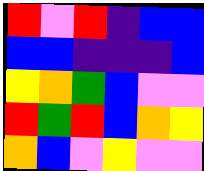[["red", "violet", "red", "indigo", "blue", "blue"], ["blue", "blue", "indigo", "indigo", "indigo", "blue"], ["yellow", "orange", "green", "blue", "violet", "violet"], ["red", "green", "red", "blue", "orange", "yellow"], ["orange", "blue", "violet", "yellow", "violet", "violet"]]